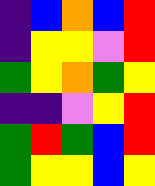[["indigo", "blue", "orange", "blue", "red"], ["indigo", "yellow", "yellow", "violet", "red"], ["green", "yellow", "orange", "green", "yellow"], ["indigo", "indigo", "violet", "yellow", "red"], ["green", "red", "green", "blue", "red"], ["green", "yellow", "yellow", "blue", "yellow"]]